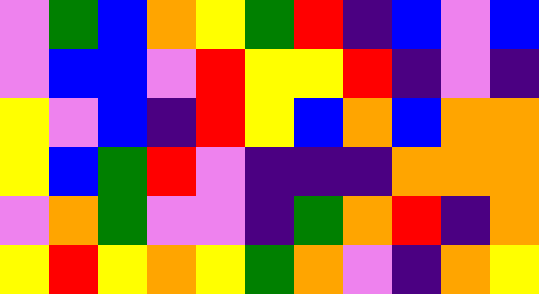[["violet", "green", "blue", "orange", "yellow", "green", "red", "indigo", "blue", "violet", "blue"], ["violet", "blue", "blue", "violet", "red", "yellow", "yellow", "red", "indigo", "violet", "indigo"], ["yellow", "violet", "blue", "indigo", "red", "yellow", "blue", "orange", "blue", "orange", "orange"], ["yellow", "blue", "green", "red", "violet", "indigo", "indigo", "indigo", "orange", "orange", "orange"], ["violet", "orange", "green", "violet", "violet", "indigo", "green", "orange", "red", "indigo", "orange"], ["yellow", "red", "yellow", "orange", "yellow", "green", "orange", "violet", "indigo", "orange", "yellow"]]